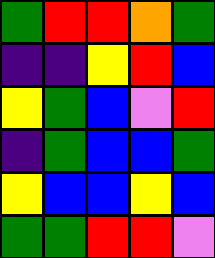[["green", "red", "red", "orange", "green"], ["indigo", "indigo", "yellow", "red", "blue"], ["yellow", "green", "blue", "violet", "red"], ["indigo", "green", "blue", "blue", "green"], ["yellow", "blue", "blue", "yellow", "blue"], ["green", "green", "red", "red", "violet"]]